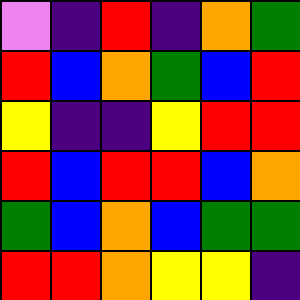[["violet", "indigo", "red", "indigo", "orange", "green"], ["red", "blue", "orange", "green", "blue", "red"], ["yellow", "indigo", "indigo", "yellow", "red", "red"], ["red", "blue", "red", "red", "blue", "orange"], ["green", "blue", "orange", "blue", "green", "green"], ["red", "red", "orange", "yellow", "yellow", "indigo"]]